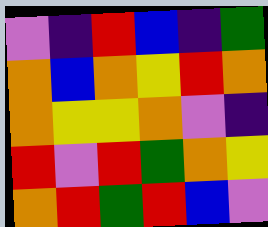[["violet", "indigo", "red", "blue", "indigo", "green"], ["orange", "blue", "orange", "yellow", "red", "orange"], ["orange", "yellow", "yellow", "orange", "violet", "indigo"], ["red", "violet", "red", "green", "orange", "yellow"], ["orange", "red", "green", "red", "blue", "violet"]]